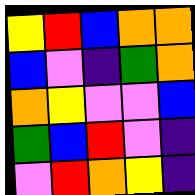[["yellow", "red", "blue", "orange", "orange"], ["blue", "violet", "indigo", "green", "orange"], ["orange", "yellow", "violet", "violet", "blue"], ["green", "blue", "red", "violet", "indigo"], ["violet", "red", "orange", "yellow", "indigo"]]